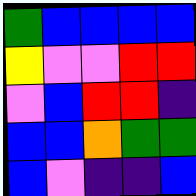[["green", "blue", "blue", "blue", "blue"], ["yellow", "violet", "violet", "red", "red"], ["violet", "blue", "red", "red", "indigo"], ["blue", "blue", "orange", "green", "green"], ["blue", "violet", "indigo", "indigo", "blue"]]